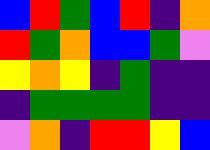[["blue", "red", "green", "blue", "red", "indigo", "orange"], ["red", "green", "orange", "blue", "blue", "green", "violet"], ["yellow", "orange", "yellow", "indigo", "green", "indigo", "indigo"], ["indigo", "green", "green", "green", "green", "indigo", "indigo"], ["violet", "orange", "indigo", "red", "red", "yellow", "blue"]]